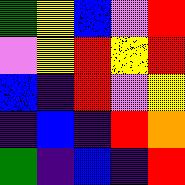[["green", "yellow", "blue", "violet", "red"], ["violet", "yellow", "red", "yellow", "red"], ["blue", "indigo", "red", "violet", "yellow"], ["indigo", "blue", "indigo", "red", "orange"], ["green", "indigo", "blue", "indigo", "red"]]